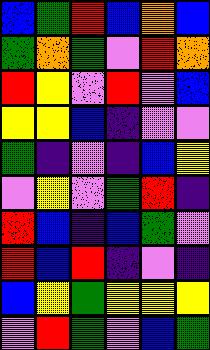[["blue", "green", "red", "blue", "orange", "blue"], ["green", "orange", "green", "violet", "red", "orange"], ["red", "yellow", "violet", "red", "violet", "blue"], ["yellow", "yellow", "blue", "indigo", "violet", "violet"], ["green", "indigo", "violet", "indigo", "blue", "yellow"], ["violet", "yellow", "violet", "green", "red", "indigo"], ["red", "blue", "indigo", "blue", "green", "violet"], ["red", "blue", "red", "indigo", "violet", "indigo"], ["blue", "yellow", "green", "yellow", "yellow", "yellow"], ["violet", "red", "green", "violet", "blue", "green"]]